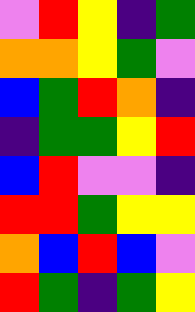[["violet", "red", "yellow", "indigo", "green"], ["orange", "orange", "yellow", "green", "violet"], ["blue", "green", "red", "orange", "indigo"], ["indigo", "green", "green", "yellow", "red"], ["blue", "red", "violet", "violet", "indigo"], ["red", "red", "green", "yellow", "yellow"], ["orange", "blue", "red", "blue", "violet"], ["red", "green", "indigo", "green", "yellow"]]